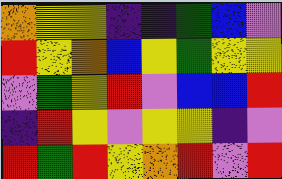[["orange", "yellow", "yellow", "indigo", "indigo", "green", "blue", "violet"], ["red", "yellow", "orange", "blue", "yellow", "green", "yellow", "yellow"], ["violet", "green", "yellow", "red", "violet", "blue", "blue", "red"], ["indigo", "red", "yellow", "violet", "yellow", "yellow", "indigo", "violet"], ["red", "green", "red", "yellow", "orange", "red", "violet", "red"]]